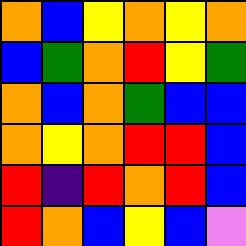[["orange", "blue", "yellow", "orange", "yellow", "orange"], ["blue", "green", "orange", "red", "yellow", "green"], ["orange", "blue", "orange", "green", "blue", "blue"], ["orange", "yellow", "orange", "red", "red", "blue"], ["red", "indigo", "red", "orange", "red", "blue"], ["red", "orange", "blue", "yellow", "blue", "violet"]]